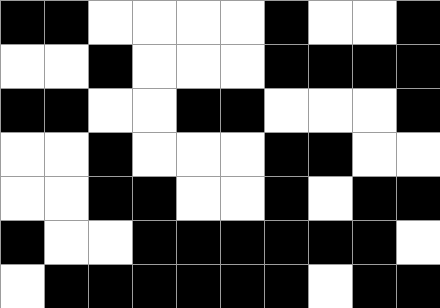[["black", "black", "white", "white", "white", "white", "black", "white", "white", "black"], ["white", "white", "black", "white", "white", "white", "black", "black", "black", "black"], ["black", "black", "white", "white", "black", "black", "white", "white", "white", "black"], ["white", "white", "black", "white", "white", "white", "black", "black", "white", "white"], ["white", "white", "black", "black", "white", "white", "black", "white", "black", "black"], ["black", "white", "white", "black", "black", "black", "black", "black", "black", "white"], ["white", "black", "black", "black", "black", "black", "black", "white", "black", "black"]]